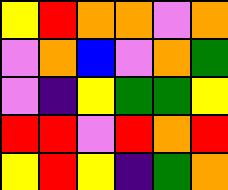[["yellow", "red", "orange", "orange", "violet", "orange"], ["violet", "orange", "blue", "violet", "orange", "green"], ["violet", "indigo", "yellow", "green", "green", "yellow"], ["red", "red", "violet", "red", "orange", "red"], ["yellow", "red", "yellow", "indigo", "green", "orange"]]